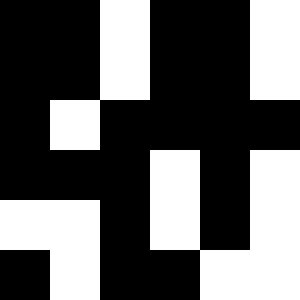[["black", "black", "white", "black", "black", "white"], ["black", "black", "white", "black", "black", "white"], ["black", "white", "black", "black", "black", "black"], ["black", "black", "black", "white", "black", "white"], ["white", "white", "black", "white", "black", "white"], ["black", "white", "black", "black", "white", "white"]]